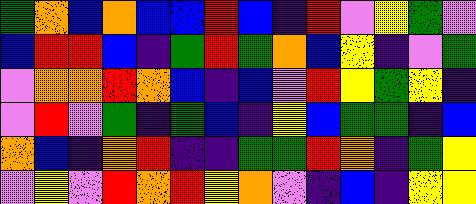[["green", "orange", "blue", "orange", "blue", "blue", "red", "blue", "indigo", "red", "violet", "yellow", "green", "violet"], ["blue", "red", "red", "blue", "indigo", "green", "red", "green", "orange", "blue", "yellow", "indigo", "violet", "green"], ["violet", "orange", "orange", "red", "orange", "blue", "indigo", "blue", "violet", "red", "yellow", "green", "yellow", "indigo"], ["violet", "red", "violet", "green", "indigo", "green", "blue", "indigo", "yellow", "blue", "green", "green", "indigo", "blue"], ["orange", "blue", "indigo", "orange", "red", "indigo", "indigo", "green", "green", "red", "orange", "indigo", "green", "yellow"], ["violet", "yellow", "violet", "red", "orange", "red", "yellow", "orange", "violet", "indigo", "blue", "indigo", "yellow", "yellow"]]